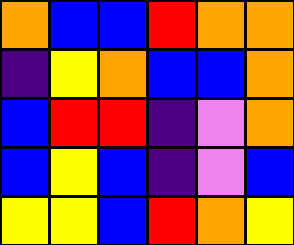[["orange", "blue", "blue", "red", "orange", "orange"], ["indigo", "yellow", "orange", "blue", "blue", "orange"], ["blue", "red", "red", "indigo", "violet", "orange"], ["blue", "yellow", "blue", "indigo", "violet", "blue"], ["yellow", "yellow", "blue", "red", "orange", "yellow"]]